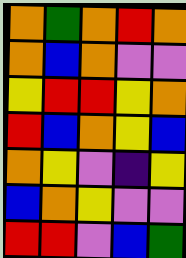[["orange", "green", "orange", "red", "orange"], ["orange", "blue", "orange", "violet", "violet"], ["yellow", "red", "red", "yellow", "orange"], ["red", "blue", "orange", "yellow", "blue"], ["orange", "yellow", "violet", "indigo", "yellow"], ["blue", "orange", "yellow", "violet", "violet"], ["red", "red", "violet", "blue", "green"]]